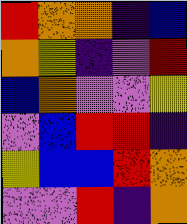[["red", "orange", "orange", "indigo", "blue"], ["orange", "yellow", "indigo", "violet", "red"], ["blue", "orange", "violet", "violet", "yellow"], ["violet", "blue", "red", "red", "indigo"], ["yellow", "blue", "blue", "red", "orange"], ["violet", "violet", "red", "indigo", "orange"]]